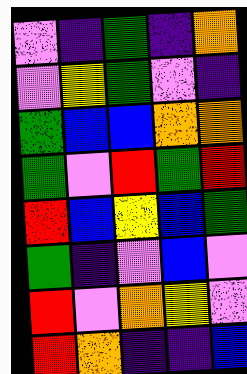[["violet", "indigo", "green", "indigo", "orange"], ["violet", "yellow", "green", "violet", "indigo"], ["green", "blue", "blue", "orange", "orange"], ["green", "violet", "red", "green", "red"], ["red", "blue", "yellow", "blue", "green"], ["green", "indigo", "violet", "blue", "violet"], ["red", "violet", "orange", "yellow", "violet"], ["red", "orange", "indigo", "indigo", "blue"]]